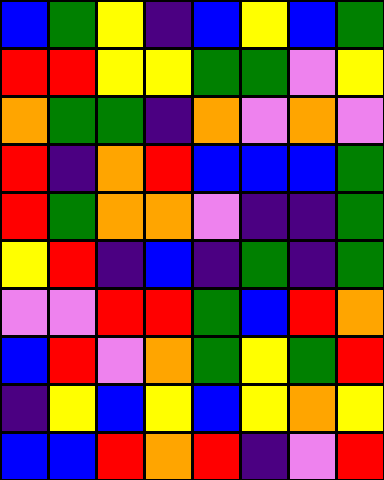[["blue", "green", "yellow", "indigo", "blue", "yellow", "blue", "green"], ["red", "red", "yellow", "yellow", "green", "green", "violet", "yellow"], ["orange", "green", "green", "indigo", "orange", "violet", "orange", "violet"], ["red", "indigo", "orange", "red", "blue", "blue", "blue", "green"], ["red", "green", "orange", "orange", "violet", "indigo", "indigo", "green"], ["yellow", "red", "indigo", "blue", "indigo", "green", "indigo", "green"], ["violet", "violet", "red", "red", "green", "blue", "red", "orange"], ["blue", "red", "violet", "orange", "green", "yellow", "green", "red"], ["indigo", "yellow", "blue", "yellow", "blue", "yellow", "orange", "yellow"], ["blue", "blue", "red", "orange", "red", "indigo", "violet", "red"]]